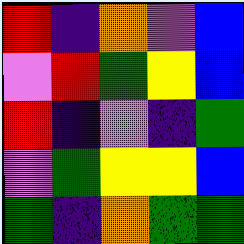[["red", "indigo", "orange", "violet", "blue"], ["violet", "red", "green", "yellow", "blue"], ["red", "indigo", "violet", "indigo", "green"], ["violet", "green", "yellow", "yellow", "blue"], ["green", "indigo", "orange", "green", "green"]]